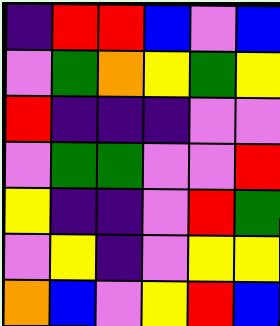[["indigo", "red", "red", "blue", "violet", "blue"], ["violet", "green", "orange", "yellow", "green", "yellow"], ["red", "indigo", "indigo", "indigo", "violet", "violet"], ["violet", "green", "green", "violet", "violet", "red"], ["yellow", "indigo", "indigo", "violet", "red", "green"], ["violet", "yellow", "indigo", "violet", "yellow", "yellow"], ["orange", "blue", "violet", "yellow", "red", "blue"]]